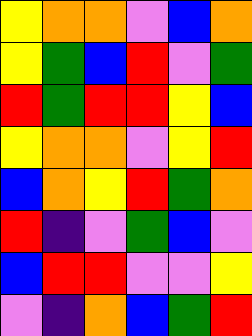[["yellow", "orange", "orange", "violet", "blue", "orange"], ["yellow", "green", "blue", "red", "violet", "green"], ["red", "green", "red", "red", "yellow", "blue"], ["yellow", "orange", "orange", "violet", "yellow", "red"], ["blue", "orange", "yellow", "red", "green", "orange"], ["red", "indigo", "violet", "green", "blue", "violet"], ["blue", "red", "red", "violet", "violet", "yellow"], ["violet", "indigo", "orange", "blue", "green", "red"]]